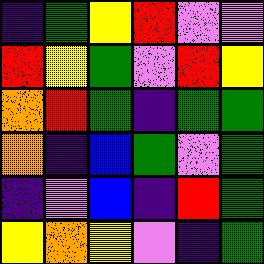[["indigo", "green", "yellow", "red", "violet", "violet"], ["red", "yellow", "green", "violet", "red", "yellow"], ["orange", "red", "green", "indigo", "green", "green"], ["orange", "indigo", "blue", "green", "violet", "green"], ["indigo", "violet", "blue", "indigo", "red", "green"], ["yellow", "orange", "yellow", "violet", "indigo", "green"]]